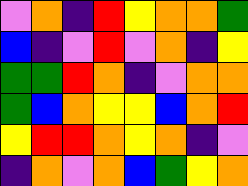[["violet", "orange", "indigo", "red", "yellow", "orange", "orange", "green"], ["blue", "indigo", "violet", "red", "violet", "orange", "indigo", "yellow"], ["green", "green", "red", "orange", "indigo", "violet", "orange", "orange"], ["green", "blue", "orange", "yellow", "yellow", "blue", "orange", "red"], ["yellow", "red", "red", "orange", "yellow", "orange", "indigo", "violet"], ["indigo", "orange", "violet", "orange", "blue", "green", "yellow", "orange"]]